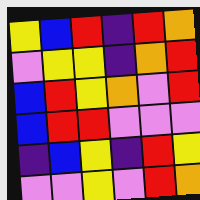[["yellow", "blue", "red", "indigo", "red", "orange"], ["violet", "yellow", "yellow", "indigo", "orange", "red"], ["blue", "red", "yellow", "orange", "violet", "red"], ["blue", "red", "red", "violet", "violet", "violet"], ["indigo", "blue", "yellow", "indigo", "red", "yellow"], ["violet", "violet", "yellow", "violet", "red", "orange"]]